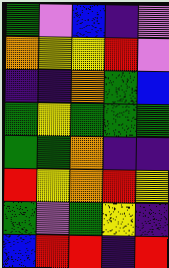[["green", "violet", "blue", "indigo", "violet"], ["orange", "yellow", "yellow", "red", "violet"], ["indigo", "indigo", "orange", "green", "blue"], ["green", "yellow", "green", "green", "green"], ["green", "green", "orange", "indigo", "indigo"], ["red", "yellow", "orange", "red", "yellow"], ["green", "violet", "green", "yellow", "indigo"], ["blue", "red", "red", "indigo", "red"]]